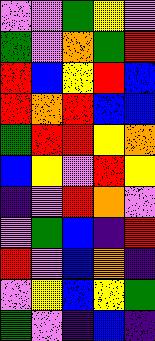[["violet", "violet", "green", "yellow", "violet"], ["green", "violet", "orange", "green", "red"], ["red", "blue", "yellow", "red", "blue"], ["red", "orange", "red", "blue", "blue"], ["green", "red", "red", "yellow", "orange"], ["blue", "yellow", "violet", "red", "yellow"], ["indigo", "violet", "red", "orange", "violet"], ["violet", "green", "blue", "indigo", "red"], ["red", "violet", "blue", "orange", "indigo"], ["violet", "yellow", "blue", "yellow", "green"], ["green", "violet", "indigo", "blue", "indigo"]]